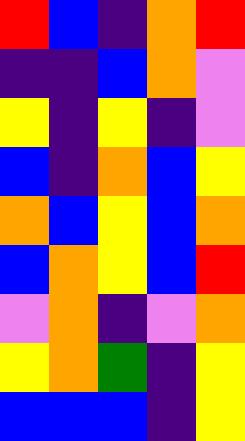[["red", "blue", "indigo", "orange", "red"], ["indigo", "indigo", "blue", "orange", "violet"], ["yellow", "indigo", "yellow", "indigo", "violet"], ["blue", "indigo", "orange", "blue", "yellow"], ["orange", "blue", "yellow", "blue", "orange"], ["blue", "orange", "yellow", "blue", "red"], ["violet", "orange", "indigo", "violet", "orange"], ["yellow", "orange", "green", "indigo", "yellow"], ["blue", "blue", "blue", "indigo", "yellow"]]